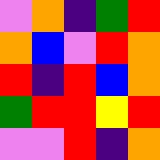[["violet", "orange", "indigo", "green", "red"], ["orange", "blue", "violet", "red", "orange"], ["red", "indigo", "red", "blue", "orange"], ["green", "red", "red", "yellow", "red"], ["violet", "violet", "red", "indigo", "orange"]]